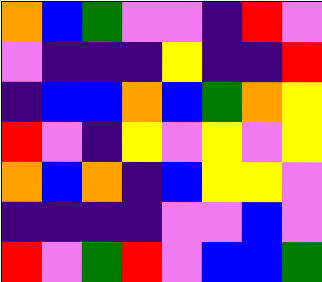[["orange", "blue", "green", "violet", "violet", "indigo", "red", "violet"], ["violet", "indigo", "indigo", "indigo", "yellow", "indigo", "indigo", "red"], ["indigo", "blue", "blue", "orange", "blue", "green", "orange", "yellow"], ["red", "violet", "indigo", "yellow", "violet", "yellow", "violet", "yellow"], ["orange", "blue", "orange", "indigo", "blue", "yellow", "yellow", "violet"], ["indigo", "indigo", "indigo", "indigo", "violet", "violet", "blue", "violet"], ["red", "violet", "green", "red", "violet", "blue", "blue", "green"]]